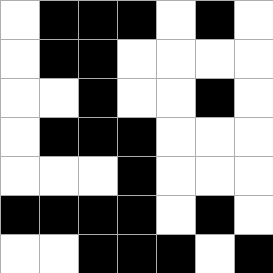[["white", "black", "black", "black", "white", "black", "white"], ["white", "black", "black", "white", "white", "white", "white"], ["white", "white", "black", "white", "white", "black", "white"], ["white", "black", "black", "black", "white", "white", "white"], ["white", "white", "white", "black", "white", "white", "white"], ["black", "black", "black", "black", "white", "black", "white"], ["white", "white", "black", "black", "black", "white", "black"]]